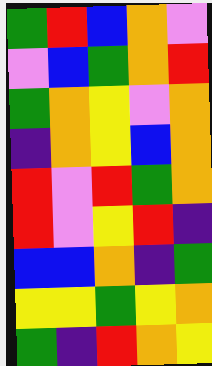[["green", "red", "blue", "orange", "violet"], ["violet", "blue", "green", "orange", "red"], ["green", "orange", "yellow", "violet", "orange"], ["indigo", "orange", "yellow", "blue", "orange"], ["red", "violet", "red", "green", "orange"], ["red", "violet", "yellow", "red", "indigo"], ["blue", "blue", "orange", "indigo", "green"], ["yellow", "yellow", "green", "yellow", "orange"], ["green", "indigo", "red", "orange", "yellow"]]